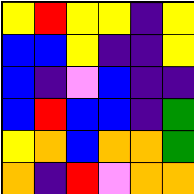[["yellow", "red", "yellow", "yellow", "indigo", "yellow"], ["blue", "blue", "yellow", "indigo", "indigo", "yellow"], ["blue", "indigo", "violet", "blue", "indigo", "indigo"], ["blue", "red", "blue", "blue", "indigo", "green"], ["yellow", "orange", "blue", "orange", "orange", "green"], ["orange", "indigo", "red", "violet", "orange", "orange"]]